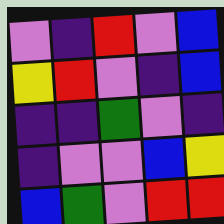[["violet", "indigo", "red", "violet", "blue"], ["yellow", "red", "violet", "indigo", "blue"], ["indigo", "indigo", "green", "violet", "indigo"], ["indigo", "violet", "violet", "blue", "yellow"], ["blue", "green", "violet", "red", "red"]]